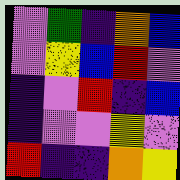[["violet", "green", "indigo", "orange", "blue"], ["violet", "yellow", "blue", "red", "violet"], ["indigo", "violet", "red", "indigo", "blue"], ["indigo", "violet", "violet", "yellow", "violet"], ["red", "indigo", "indigo", "orange", "yellow"]]